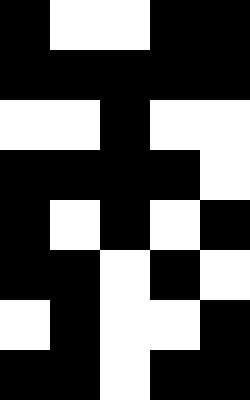[["black", "white", "white", "black", "black"], ["black", "black", "black", "black", "black"], ["white", "white", "black", "white", "white"], ["black", "black", "black", "black", "white"], ["black", "white", "black", "white", "black"], ["black", "black", "white", "black", "white"], ["white", "black", "white", "white", "black"], ["black", "black", "white", "black", "black"]]